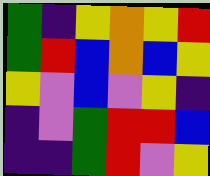[["green", "indigo", "yellow", "orange", "yellow", "red"], ["green", "red", "blue", "orange", "blue", "yellow"], ["yellow", "violet", "blue", "violet", "yellow", "indigo"], ["indigo", "violet", "green", "red", "red", "blue"], ["indigo", "indigo", "green", "red", "violet", "yellow"]]